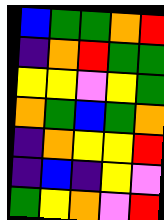[["blue", "green", "green", "orange", "red"], ["indigo", "orange", "red", "green", "green"], ["yellow", "yellow", "violet", "yellow", "green"], ["orange", "green", "blue", "green", "orange"], ["indigo", "orange", "yellow", "yellow", "red"], ["indigo", "blue", "indigo", "yellow", "violet"], ["green", "yellow", "orange", "violet", "red"]]